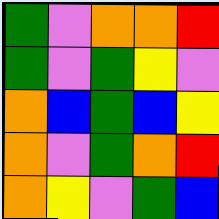[["green", "violet", "orange", "orange", "red"], ["green", "violet", "green", "yellow", "violet"], ["orange", "blue", "green", "blue", "yellow"], ["orange", "violet", "green", "orange", "red"], ["orange", "yellow", "violet", "green", "blue"]]